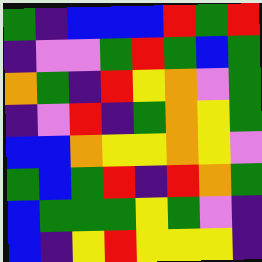[["green", "indigo", "blue", "blue", "blue", "red", "green", "red"], ["indigo", "violet", "violet", "green", "red", "green", "blue", "green"], ["orange", "green", "indigo", "red", "yellow", "orange", "violet", "green"], ["indigo", "violet", "red", "indigo", "green", "orange", "yellow", "green"], ["blue", "blue", "orange", "yellow", "yellow", "orange", "yellow", "violet"], ["green", "blue", "green", "red", "indigo", "red", "orange", "green"], ["blue", "green", "green", "green", "yellow", "green", "violet", "indigo"], ["blue", "indigo", "yellow", "red", "yellow", "yellow", "yellow", "indigo"]]